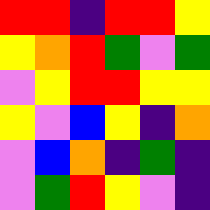[["red", "red", "indigo", "red", "red", "yellow"], ["yellow", "orange", "red", "green", "violet", "green"], ["violet", "yellow", "red", "red", "yellow", "yellow"], ["yellow", "violet", "blue", "yellow", "indigo", "orange"], ["violet", "blue", "orange", "indigo", "green", "indigo"], ["violet", "green", "red", "yellow", "violet", "indigo"]]